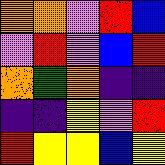[["orange", "orange", "violet", "red", "blue"], ["violet", "red", "violet", "blue", "red"], ["orange", "green", "orange", "indigo", "indigo"], ["indigo", "indigo", "yellow", "violet", "red"], ["red", "yellow", "yellow", "blue", "yellow"]]